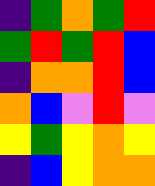[["indigo", "green", "orange", "green", "red"], ["green", "red", "green", "red", "blue"], ["indigo", "orange", "orange", "red", "blue"], ["orange", "blue", "violet", "red", "violet"], ["yellow", "green", "yellow", "orange", "yellow"], ["indigo", "blue", "yellow", "orange", "orange"]]